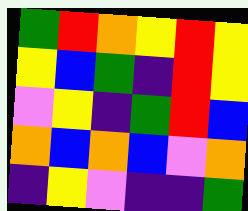[["green", "red", "orange", "yellow", "red", "yellow"], ["yellow", "blue", "green", "indigo", "red", "yellow"], ["violet", "yellow", "indigo", "green", "red", "blue"], ["orange", "blue", "orange", "blue", "violet", "orange"], ["indigo", "yellow", "violet", "indigo", "indigo", "green"]]